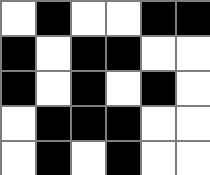[["white", "black", "white", "white", "black", "black"], ["black", "white", "black", "black", "white", "white"], ["black", "white", "black", "white", "black", "white"], ["white", "black", "black", "black", "white", "white"], ["white", "black", "white", "black", "white", "white"]]